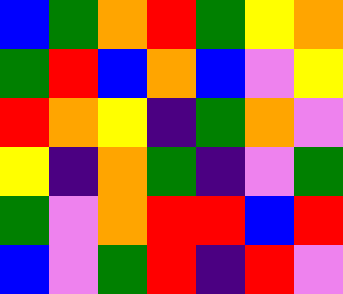[["blue", "green", "orange", "red", "green", "yellow", "orange"], ["green", "red", "blue", "orange", "blue", "violet", "yellow"], ["red", "orange", "yellow", "indigo", "green", "orange", "violet"], ["yellow", "indigo", "orange", "green", "indigo", "violet", "green"], ["green", "violet", "orange", "red", "red", "blue", "red"], ["blue", "violet", "green", "red", "indigo", "red", "violet"]]